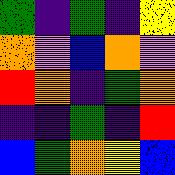[["green", "indigo", "green", "indigo", "yellow"], ["orange", "violet", "blue", "orange", "violet"], ["red", "orange", "indigo", "green", "orange"], ["indigo", "indigo", "green", "indigo", "red"], ["blue", "green", "orange", "yellow", "blue"]]